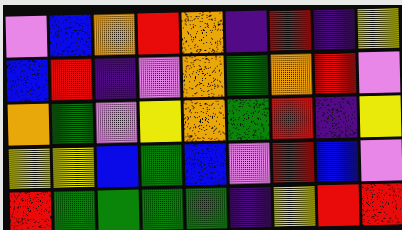[["violet", "blue", "orange", "red", "orange", "indigo", "red", "indigo", "yellow"], ["blue", "red", "indigo", "violet", "orange", "green", "orange", "red", "violet"], ["orange", "green", "violet", "yellow", "orange", "green", "red", "indigo", "yellow"], ["yellow", "yellow", "blue", "green", "blue", "violet", "red", "blue", "violet"], ["red", "green", "green", "green", "green", "indigo", "yellow", "red", "red"]]